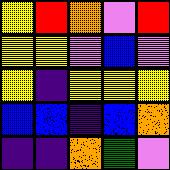[["yellow", "red", "orange", "violet", "red"], ["yellow", "yellow", "violet", "blue", "violet"], ["yellow", "indigo", "yellow", "yellow", "yellow"], ["blue", "blue", "indigo", "blue", "orange"], ["indigo", "indigo", "orange", "green", "violet"]]